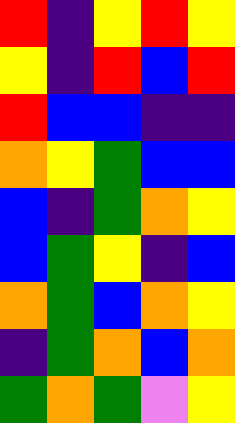[["red", "indigo", "yellow", "red", "yellow"], ["yellow", "indigo", "red", "blue", "red"], ["red", "blue", "blue", "indigo", "indigo"], ["orange", "yellow", "green", "blue", "blue"], ["blue", "indigo", "green", "orange", "yellow"], ["blue", "green", "yellow", "indigo", "blue"], ["orange", "green", "blue", "orange", "yellow"], ["indigo", "green", "orange", "blue", "orange"], ["green", "orange", "green", "violet", "yellow"]]